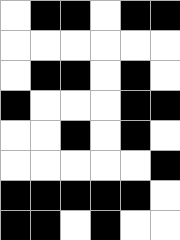[["white", "black", "black", "white", "black", "black"], ["white", "white", "white", "white", "white", "white"], ["white", "black", "black", "white", "black", "white"], ["black", "white", "white", "white", "black", "black"], ["white", "white", "black", "white", "black", "white"], ["white", "white", "white", "white", "white", "black"], ["black", "black", "black", "black", "black", "white"], ["black", "black", "white", "black", "white", "white"]]